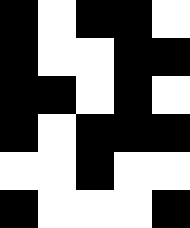[["black", "white", "black", "black", "white"], ["black", "white", "white", "black", "black"], ["black", "black", "white", "black", "white"], ["black", "white", "black", "black", "black"], ["white", "white", "black", "white", "white"], ["black", "white", "white", "white", "black"]]